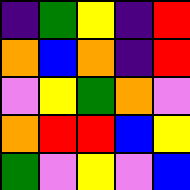[["indigo", "green", "yellow", "indigo", "red"], ["orange", "blue", "orange", "indigo", "red"], ["violet", "yellow", "green", "orange", "violet"], ["orange", "red", "red", "blue", "yellow"], ["green", "violet", "yellow", "violet", "blue"]]